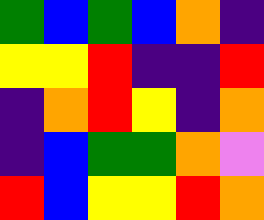[["green", "blue", "green", "blue", "orange", "indigo"], ["yellow", "yellow", "red", "indigo", "indigo", "red"], ["indigo", "orange", "red", "yellow", "indigo", "orange"], ["indigo", "blue", "green", "green", "orange", "violet"], ["red", "blue", "yellow", "yellow", "red", "orange"]]